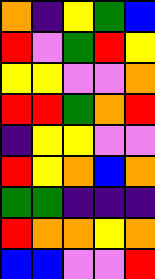[["orange", "indigo", "yellow", "green", "blue"], ["red", "violet", "green", "red", "yellow"], ["yellow", "yellow", "violet", "violet", "orange"], ["red", "red", "green", "orange", "red"], ["indigo", "yellow", "yellow", "violet", "violet"], ["red", "yellow", "orange", "blue", "orange"], ["green", "green", "indigo", "indigo", "indigo"], ["red", "orange", "orange", "yellow", "orange"], ["blue", "blue", "violet", "violet", "red"]]